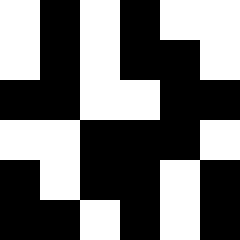[["white", "black", "white", "black", "white", "white"], ["white", "black", "white", "black", "black", "white"], ["black", "black", "white", "white", "black", "black"], ["white", "white", "black", "black", "black", "white"], ["black", "white", "black", "black", "white", "black"], ["black", "black", "white", "black", "white", "black"]]